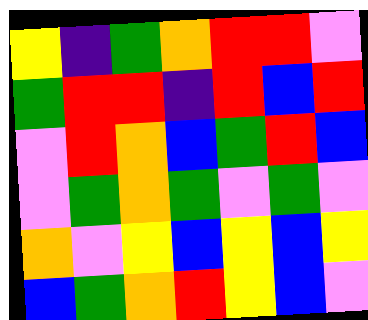[["yellow", "indigo", "green", "orange", "red", "red", "violet"], ["green", "red", "red", "indigo", "red", "blue", "red"], ["violet", "red", "orange", "blue", "green", "red", "blue"], ["violet", "green", "orange", "green", "violet", "green", "violet"], ["orange", "violet", "yellow", "blue", "yellow", "blue", "yellow"], ["blue", "green", "orange", "red", "yellow", "blue", "violet"]]